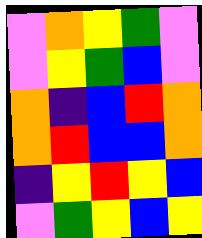[["violet", "orange", "yellow", "green", "violet"], ["violet", "yellow", "green", "blue", "violet"], ["orange", "indigo", "blue", "red", "orange"], ["orange", "red", "blue", "blue", "orange"], ["indigo", "yellow", "red", "yellow", "blue"], ["violet", "green", "yellow", "blue", "yellow"]]